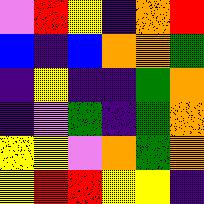[["violet", "red", "yellow", "indigo", "orange", "red"], ["blue", "indigo", "blue", "orange", "orange", "green"], ["indigo", "yellow", "indigo", "indigo", "green", "orange"], ["indigo", "violet", "green", "indigo", "green", "orange"], ["yellow", "yellow", "violet", "orange", "green", "orange"], ["yellow", "red", "red", "yellow", "yellow", "indigo"]]